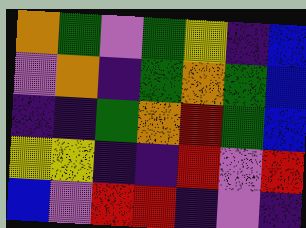[["orange", "green", "violet", "green", "yellow", "indigo", "blue"], ["violet", "orange", "indigo", "green", "orange", "green", "blue"], ["indigo", "indigo", "green", "orange", "red", "green", "blue"], ["yellow", "yellow", "indigo", "indigo", "red", "violet", "red"], ["blue", "violet", "red", "red", "indigo", "violet", "indigo"]]